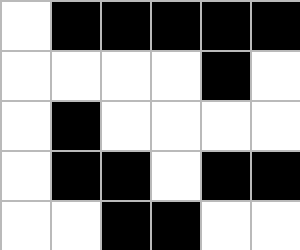[["white", "black", "black", "black", "black", "black"], ["white", "white", "white", "white", "black", "white"], ["white", "black", "white", "white", "white", "white"], ["white", "black", "black", "white", "black", "black"], ["white", "white", "black", "black", "white", "white"]]